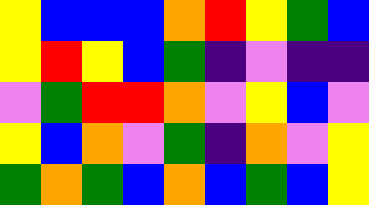[["yellow", "blue", "blue", "blue", "orange", "red", "yellow", "green", "blue"], ["yellow", "red", "yellow", "blue", "green", "indigo", "violet", "indigo", "indigo"], ["violet", "green", "red", "red", "orange", "violet", "yellow", "blue", "violet"], ["yellow", "blue", "orange", "violet", "green", "indigo", "orange", "violet", "yellow"], ["green", "orange", "green", "blue", "orange", "blue", "green", "blue", "yellow"]]